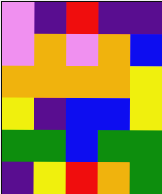[["violet", "indigo", "red", "indigo", "indigo"], ["violet", "orange", "violet", "orange", "blue"], ["orange", "orange", "orange", "orange", "yellow"], ["yellow", "indigo", "blue", "blue", "yellow"], ["green", "green", "blue", "green", "green"], ["indigo", "yellow", "red", "orange", "green"]]